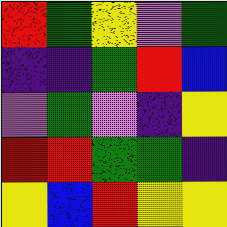[["red", "green", "yellow", "violet", "green"], ["indigo", "indigo", "green", "red", "blue"], ["violet", "green", "violet", "indigo", "yellow"], ["red", "red", "green", "green", "indigo"], ["yellow", "blue", "red", "yellow", "yellow"]]